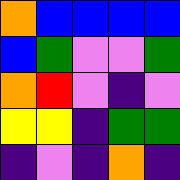[["orange", "blue", "blue", "blue", "blue"], ["blue", "green", "violet", "violet", "green"], ["orange", "red", "violet", "indigo", "violet"], ["yellow", "yellow", "indigo", "green", "green"], ["indigo", "violet", "indigo", "orange", "indigo"]]